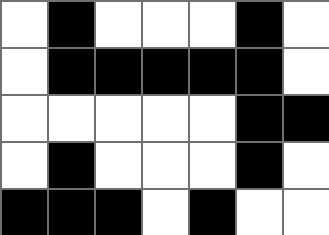[["white", "black", "white", "white", "white", "black", "white"], ["white", "black", "black", "black", "black", "black", "white"], ["white", "white", "white", "white", "white", "black", "black"], ["white", "black", "white", "white", "white", "black", "white"], ["black", "black", "black", "white", "black", "white", "white"]]